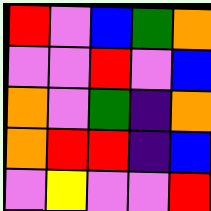[["red", "violet", "blue", "green", "orange"], ["violet", "violet", "red", "violet", "blue"], ["orange", "violet", "green", "indigo", "orange"], ["orange", "red", "red", "indigo", "blue"], ["violet", "yellow", "violet", "violet", "red"]]